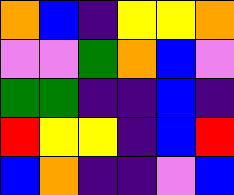[["orange", "blue", "indigo", "yellow", "yellow", "orange"], ["violet", "violet", "green", "orange", "blue", "violet"], ["green", "green", "indigo", "indigo", "blue", "indigo"], ["red", "yellow", "yellow", "indigo", "blue", "red"], ["blue", "orange", "indigo", "indigo", "violet", "blue"]]